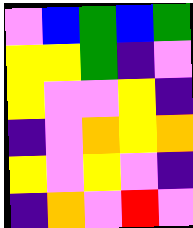[["violet", "blue", "green", "blue", "green"], ["yellow", "yellow", "green", "indigo", "violet"], ["yellow", "violet", "violet", "yellow", "indigo"], ["indigo", "violet", "orange", "yellow", "orange"], ["yellow", "violet", "yellow", "violet", "indigo"], ["indigo", "orange", "violet", "red", "violet"]]